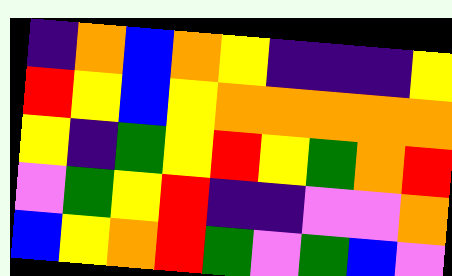[["indigo", "orange", "blue", "orange", "yellow", "indigo", "indigo", "indigo", "yellow"], ["red", "yellow", "blue", "yellow", "orange", "orange", "orange", "orange", "orange"], ["yellow", "indigo", "green", "yellow", "red", "yellow", "green", "orange", "red"], ["violet", "green", "yellow", "red", "indigo", "indigo", "violet", "violet", "orange"], ["blue", "yellow", "orange", "red", "green", "violet", "green", "blue", "violet"]]